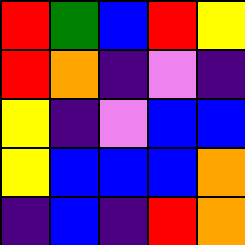[["red", "green", "blue", "red", "yellow"], ["red", "orange", "indigo", "violet", "indigo"], ["yellow", "indigo", "violet", "blue", "blue"], ["yellow", "blue", "blue", "blue", "orange"], ["indigo", "blue", "indigo", "red", "orange"]]